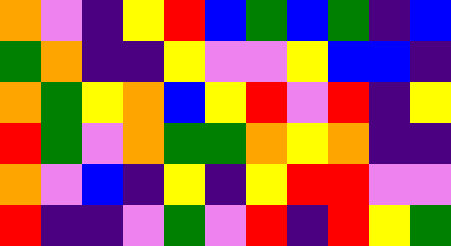[["orange", "violet", "indigo", "yellow", "red", "blue", "green", "blue", "green", "indigo", "blue"], ["green", "orange", "indigo", "indigo", "yellow", "violet", "violet", "yellow", "blue", "blue", "indigo"], ["orange", "green", "yellow", "orange", "blue", "yellow", "red", "violet", "red", "indigo", "yellow"], ["red", "green", "violet", "orange", "green", "green", "orange", "yellow", "orange", "indigo", "indigo"], ["orange", "violet", "blue", "indigo", "yellow", "indigo", "yellow", "red", "red", "violet", "violet"], ["red", "indigo", "indigo", "violet", "green", "violet", "red", "indigo", "red", "yellow", "green"]]